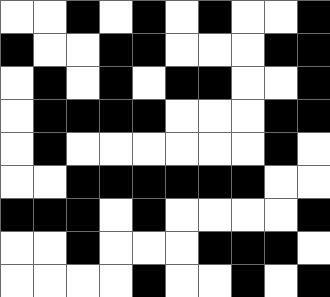[["white", "white", "black", "white", "black", "white", "black", "white", "white", "black"], ["black", "white", "white", "black", "black", "white", "white", "white", "black", "black"], ["white", "black", "white", "black", "white", "black", "black", "white", "white", "black"], ["white", "black", "black", "black", "black", "white", "white", "white", "black", "black"], ["white", "black", "white", "white", "white", "white", "white", "white", "black", "white"], ["white", "white", "black", "black", "black", "black", "black", "black", "white", "white"], ["black", "black", "black", "white", "black", "white", "white", "white", "white", "black"], ["white", "white", "black", "white", "white", "white", "black", "black", "black", "white"], ["white", "white", "white", "white", "black", "white", "white", "black", "white", "black"]]